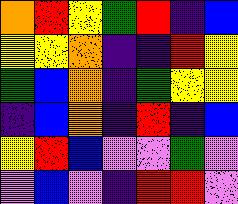[["orange", "red", "yellow", "green", "red", "indigo", "blue"], ["yellow", "yellow", "orange", "indigo", "indigo", "red", "yellow"], ["green", "blue", "orange", "indigo", "green", "yellow", "yellow"], ["indigo", "blue", "orange", "indigo", "red", "indigo", "blue"], ["yellow", "red", "blue", "violet", "violet", "green", "violet"], ["violet", "blue", "violet", "indigo", "red", "red", "violet"]]